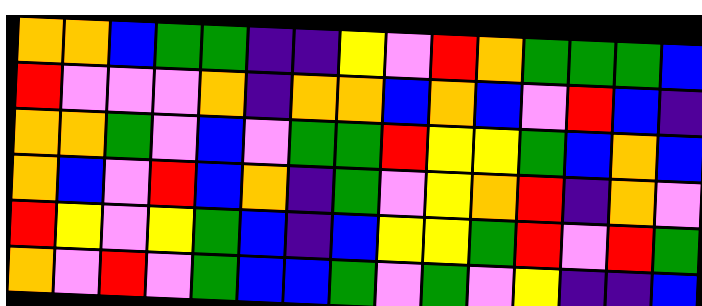[["orange", "orange", "blue", "green", "green", "indigo", "indigo", "yellow", "violet", "red", "orange", "green", "green", "green", "blue"], ["red", "violet", "violet", "violet", "orange", "indigo", "orange", "orange", "blue", "orange", "blue", "violet", "red", "blue", "indigo"], ["orange", "orange", "green", "violet", "blue", "violet", "green", "green", "red", "yellow", "yellow", "green", "blue", "orange", "blue"], ["orange", "blue", "violet", "red", "blue", "orange", "indigo", "green", "violet", "yellow", "orange", "red", "indigo", "orange", "violet"], ["red", "yellow", "violet", "yellow", "green", "blue", "indigo", "blue", "yellow", "yellow", "green", "red", "violet", "red", "green"], ["orange", "violet", "red", "violet", "green", "blue", "blue", "green", "violet", "green", "violet", "yellow", "indigo", "indigo", "blue"]]